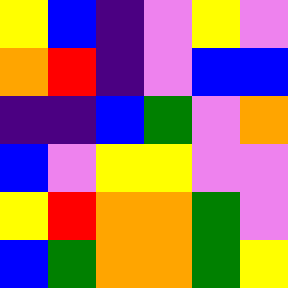[["yellow", "blue", "indigo", "violet", "yellow", "violet"], ["orange", "red", "indigo", "violet", "blue", "blue"], ["indigo", "indigo", "blue", "green", "violet", "orange"], ["blue", "violet", "yellow", "yellow", "violet", "violet"], ["yellow", "red", "orange", "orange", "green", "violet"], ["blue", "green", "orange", "orange", "green", "yellow"]]